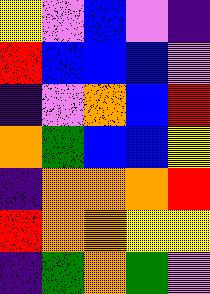[["yellow", "violet", "blue", "violet", "indigo"], ["red", "blue", "blue", "blue", "violet"], ["indigo", "violet", "orange", "blue", "red"], ["orange", "green", "blue", "blue", "yellow"], ["indigo", "orange", "orange", "orange", "red"], ["red", "orange", "orange", "yellow", "yellow"], ["indigo", "green", "orange", "green", "violet"]]